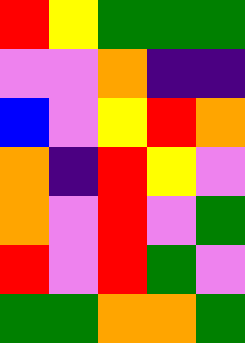[["red", "yellow", "green", "green", "green"], ["violet", "violet", "orange", "indigo", "indigo"], ["blue", "violet", "yellow", "red", "orange"], ["orange", "indigo", "red", "yellow", "violet"], ["orange", "violet", "red", "violet", "green"], ["red", "violet", "red", "green", "violet"], ["green", "green", "orange", "orange", "green"]]